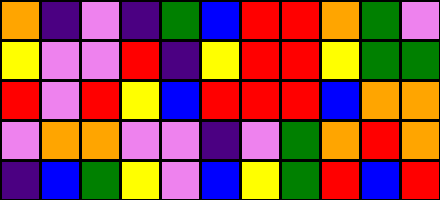[["orange", "indigo", "violet", "indigo", "green", "blue", "red", "red", "orange", "green", "violet"], ["yellow", "violet", "violet", "red", "indigo", "yellow", "red", "red", "yellow", "green", "green"], ["red", "violet", "red", "yellow", "blue", "red", "red", "red", "blue", "orange", "orange"], ["violet", "orange", "orange", "violet", "violet", "indigo", "violet", "green", "orange", "red", "orange"], ["indigo", "blue", "green", "yellow", "violet", "blue", "yellow", "green", "red", "blue", "red"]]